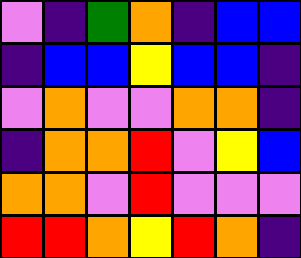[["violet", "indigo", "green", "orange", "indigo", "blue", "blue"], ["indigo", "blue", "blue", "yellow", "blue", "blue", "indigo"], ["violet", "orange", "violet", "violet", "orange", "orange", "indigo"], ["indigo", "orange", "orange", "red", "violet", "yellow", "blue"], ["orange", "orange", "violet", "red", "violet", "violet", "violet"], ["red", "red", "orange", "yellow", "red", "orange", "indigo"]]